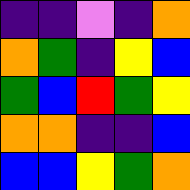[["indigo", "indigo", "violet", "indigo", "orange"], ["orange", "green", "indigo", "yellow", "blue"], ["green", "blue", "red", "green", "yellow"], ["orange", "orange", "indigo", "indigo", "blue"], ["blue", "blue", "yellow", "green", "orange"]]